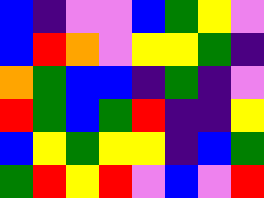[["blue", "indigo", "violet", "violet", "blue", "green", "yellow", "violet"], ["blue", "red", "orange", "violet", "yellow", "yellow", "green", "indigo"], ["orange", "green", "blue", "blue", "indigo", "green", "indigo", "violet"], ["red", "green", "blue", "green", "red", "indigo", "indigo", "yellow"], ["blue", "yellow", "green", "yellow", "yellow", "indigo", "blue", "green"], ["green", "red", "yellow", "red", "violet", "blue", "violet", "red"]]